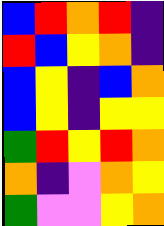[["blue", "red", "orange", "red", "indigo"], ["red", "blue", "yellow", "orange", "indigo"], ["blue", "yellow", "indigo", "blue", "orange"], ["blue", "yellow", "indigo", "yellow", "yellow"], ["green", "red", "yellow", "red", "orange"], ["orange", "indigo", "violet", "orange", "yellow"], ["green", "violet", "violet", "yellow", "orange"]]